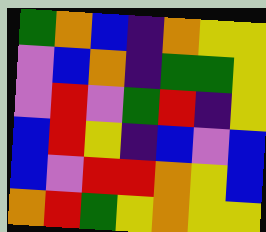[["green", "orange", "blue", "indigo", "orange", "yellow", "yellow"], ["violet", "blue", "orange", "indigo", "green", "green", "yellow"], ["violet", "red", "violet", "green", "red", "indigo", "yellow"], ["blue", "red", "yellow", "indigo", "blue", "violet", "blue"], ["blue", "violet", "red", "red", "orange", "yellow", "blue"], ["orange", "red", "green", "yellow", "orange", "yellow", "yellow"]]